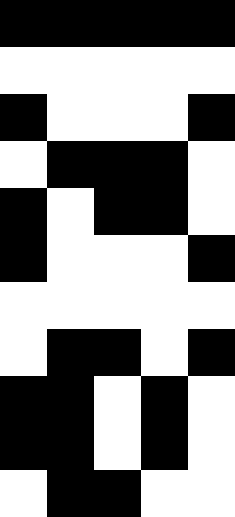[["black", "black", "black", "black", "black"], ["white", "white", "white", "white", "white"], ["black", "white", "white", "white", "black"], ["white", "black", "black", "black", "white"], ["black", "white", "black", "black", "white"], ["black", "white", "white", "white", "black"], ["white", "white", "white", "white", "white"], ["white", "black", "black", "white", "black"], ["black", "black", "white", "black", "white"], ["black", "black", "white", "black", "white"], ["white", "black", "black", "white", "white"]]